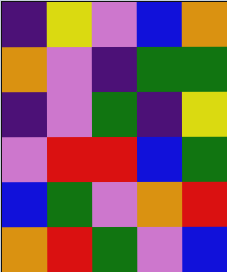[["indigo", "yellow", "violet", "blue", "orange"], ["orange", "violet", "indigo", "green", "green"], ["indigo", "violet", "green", "indigo", "yellow"], ["violet", "red", "red", "blue", "green"], ["blue", "green", "violet", "orange", "red"], ["orange", "red", "green", "violet", "blue"]]